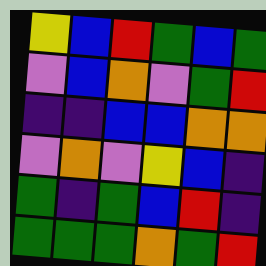[["yellow", "blue", "red", "green", "blue", "green"], ["violet", "blue", "orange", "violet", "green", "red"], ["indigo", "indigo", "blue", "blue", "orange", "orange"], ["violet", "orange", "violet", "yellow", "blue", "indigo"], ["green", "indigo", "green", "blue", "red", "indigo"], ["green", "green", "green", "orange", "green", "red"]]